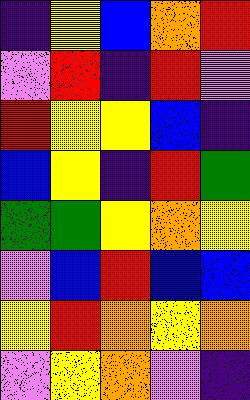[["indigo", "yellow", "blue", "orange", "red"], ["violet", "red", "indigo", "red", "violet"], ["red", "yellow", "yellow", "blue", "indigo"], ["blue", "yellow", "indigo", "red", "green"], ["green", "green", "yellow", "orange", "yellow"], ["violet", "blue", "red", "blue", "blue"], ["yellow", "red", "orange", "yellow", "orange"], ["violet", "yellow", "orange", "violet", "indigo"]]